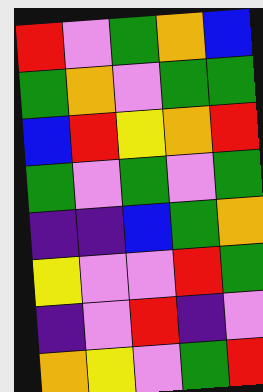[["red", "violet", "green", "orange", "blue"], ["green", "orange", "violet", "green", "green"], ["blue", "red", "yellow", "orange", "red"], ["green", "violet", "green", "violet", "green"], ["indigo", "indigo", "blue", "green", "orange"], ["yellow", "violet", "violet", "red", "green"], ["indigo", "violet", "red", "indigo", "violet"], ["orange", "yellow", "violet", "green", "red"]]